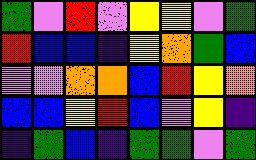[["green", "violet", "red", "violet", "yellow", "yellow", "violet", "green"], ["red", "blue", "blue", "indigo", "yellow", "orange", "green", "blue"], ["violet", "violet", "orange", "orange", "blue", "red", "yellow", "orange"], ["blue", "blue", "yellow", "red", "blue", "violet", "yellow", "indigo"], ["indigo", "green", "blue", "indigo", "green", "green", "violet", "green"]]